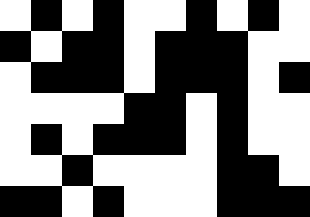[["white", "black", "white", "black", "white", "white", "black", "white", "black", "white"], ["black", "white", "black", "black", "white", "black", "black", "black", "white", "white"], ["white", "black", "black", "black", "white", "black", "black", "black", "white", "black"], ["white", "white", "white", "white", "black", "black", "white", "black", "white", "white"], ["white", "black", "white", "black", "black", "black", "white", "black", "white", "white"], ["white", "white", "black", "white", "white", "white", "white", "black", "black", "white"], ["black", "black", "white", "black", "white", "white", "white", "black", "black", "black"]]